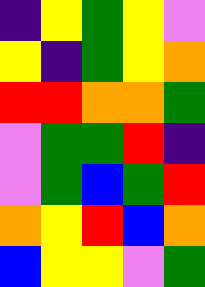[["indigo", "yellow", "green", "yellow", "violet"], ["yellow", "indigo", "green", "yellow", "orange"], ["red", "red", "orange", "orange", "green"], ["violet", "green", "green", "red", "indigo"], ["violet", "green", "blue", "green", "red"], ["orange", "yellow", "red", "blue", "orange"], ["blue", "yellow", "yellow", "violet", "green"]]